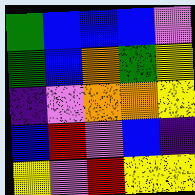[["green", "blue", "blue", "blue", "violet"], ["green", "blue", "orange", "green", "yellow"], ["indigo", "violet", "orange", "orange", "yellow"], ["blue", "red", "violet", "blue", "indigo"], ["yellow", "violet", "red", "yellow", "yellow"]]